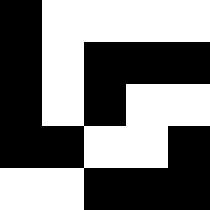[["black", "white", "white", "white", "white"], ["black", "white", "black", "black", "black"], ["black", "white", "black", "white", "white"], ["black", "black", "white", "white", "black"], ["white", "white", "black", "black", "black"]]